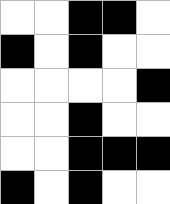[["white", "white", "black", "black", "white"], ["black", "white", "black", "white", "white"], ["white", "white", "white", "white", "black"], ["white", "white", "black", "white", "white"], ["white", "white", "black", "black", "black"], ["black", "white", "black", "white", "white"]]